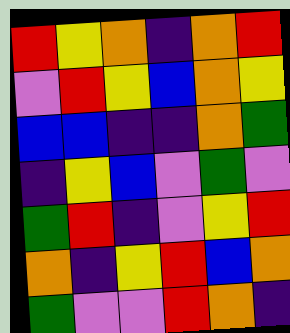[["red", "yellow", "orange", "indigo", "orange", "red"], ["violet", "red", "yellow", "blue", "orange", "yellow"], ["blue", "blue", "indigo", "indigo", "orange", "green"], ["indigo", "yellow", "blue", "violet", "green", "violet"], ["green", "red", "indigo", "violet", "yellow", "red"], ["orange", "indigo", "yellow", "red", "blue", "orange"], ["green", "violet", "violet", "red", "orange", "indigo"]]